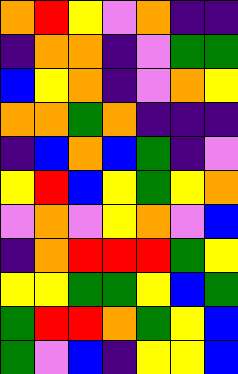[["orange", "red", "yellow", "violet", "orange", "indigo", "indigo"], ["indigo", "orange", "orange", "indigo", "violet", "green", "green"], ["blue", "yellow", "orange", "indigo", "violet", "orange", "yellow"], ["orange", "orange", "green", "orange", "indigo", "indigo", "indigo"], ["indigo", "blue", "orange", "blue", "green", "indigo", "violet"], ["yellow", "red", "blue", "yellow", "green", "yellow", "orange"], ["violet", "orange", "violet", "yellow", "orange", "violet", "blue"], ["indigo", "orange", "red", "red", "red", "green", "yellow"], ["yellow", "yellow", "green", "green", "yellow", "blue", "green"], ["green", "red", "red", "orange", "green", "yellow", "blue"], ["green", "violet", "blue", "indigo", "yellow", "yellow", "blue"]]